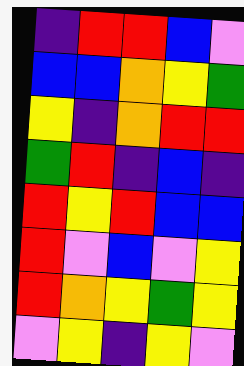[["indigo", "red", "red", "blue", "violet"], ["blue", "blue", "orange", "yellow", "green"], ["yellow", "indigo", "orange", "red", "red"], ["green", "red", "indigo", "blue", "indigo"], ["red", "yellow", "red", "blue", "blue"], ["red", "violet", "blue", "violet", "yellow"], ["red", "orange", "yellow", "green", "yellow"], ["violet", "yellow", "indigo", "yellow", "violet"]]